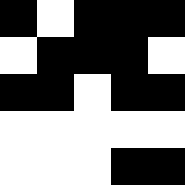[["black", "white", "black", "black", "black"], ["white", "black", "black", "black", "white"], ["black", "black", "white", "black", "black"], ["white", "white", "white", "white", "white"], ["white", "white", "white", "black", "black"]]